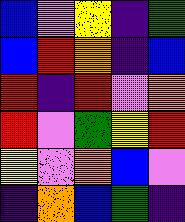[["blue", "violet", "yellow", "indigo", "green"], ["blue", "red", "orange", "indigo", "blue"], ["red", "indigo", "red", "violet", "orange"], ["red", "violet", "green", "yellow", "red"], ["yellow", "violet", "orange", "blue", "violet"], ["indigo", "orange", "blue", "green", "indigo"]]